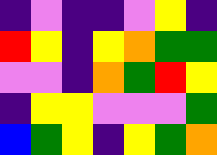[["indigo", "violet", "indigo", "indigo", "violet", "yellow", "indigo"], ["red", "yellow", "indigo", "yellow", "orange", "green", "green"], ["violet", "violet", "indigo", "orange", "green", "red", "yellow"], ["indigo", "yellow", "yellow", "violet", "violet", "violet", "green"], ["blue", "green", "yellow", "indigo", "yellow", "green", "orange"]]